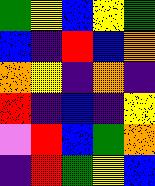[["green", "yellow", "blue", "yellow", "green"], ["blue", "indigo", "red", "blue", "orange"], ["orange", "yellow", "indigo", "orange", "indigo"], ["red", "indigo", "blue", "indigo", "yellow"], ["violet", "red", "blue", "green", "orange"], ["indigo", "red", "green", "yellow", "blue"]]